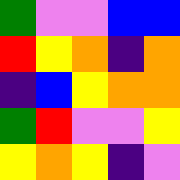[["green", "violet", "violet", "blue", "blue"], ["red", "yellow", "orange", "indigo", "orange"], ["indigo", "blue", "yellow", "orange", "orange"], ["green", "red", "violet", "violet", "yellow"], ["yellow", "orange", "yellow", "indigo", "violet"]]